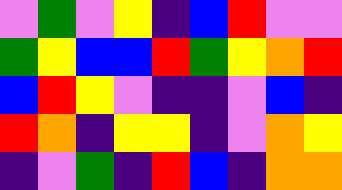[["violet", "green", "violet", "yellow", "indigo", "blue", "red", "violet", "violet"], ["green", "yellow", "blue", "blue", "red", "green", "yellow", "orange", "red"], ["blue", "red", "yellow", "violet", "indigo", "indigo", "violet", "blue", "indigo"], ["red", "orange", "indigo", "yellow", "yellow", "indigo", "violet", "orange", "yellow"], ["indigo", "violet", "green", "indigo", "red", "blue", "indigo", "orange", "orange"]]